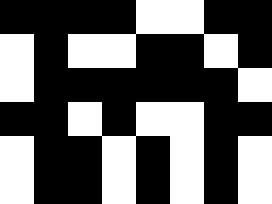[["black", "black", "black", "black", "white", "white", "black", "black"], ["white", "black", "white", "white", "black", "black", "white", "black"], ["white", "black", "black", "black", "black", "black", "black", "white"], ["black", "black", "white", "black", "white", "white", "black", "black"], ["white", "black", "black", "white", "black", "white", "black", "white"], ["white", "black", "black", "white", "black", "white", "black", "white"]]